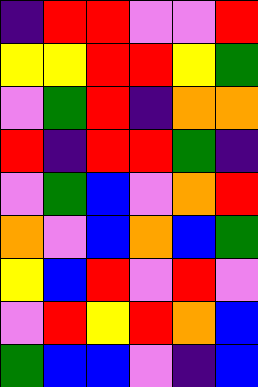[["indigo", "red", "red", "violet", "violet", "red"], ["yellow", "yellow", "red", "red", "yellow", "green"], ["violet", "green", "red", "indigo", "orange", "orange"], ["red", "indigo", "red", "red", "green", "indigo"], ["violet", "green", "blue", "violet", "orange", "red"], ["orange", "violet", "blue", "orange", "blue", "green"], ["yellow", "blue", "red", "violet", "red", "violet"], ["violet", "red", "yellow", "red", "orange", "blue"], ["green", "blue", "blue", "violet", "indigo", "blue"]]